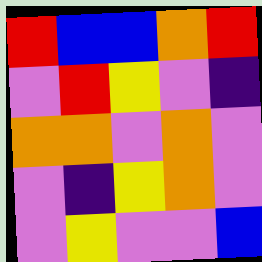[["red", "blue", "blue", "orange", "red"], ["violet", "red", "yellow", "violet", "indigo"], ["orange", "orange", "violet", "orange", "violet"], ["violet", "indigo", "yellow", "orange", "violet"], ["violet", "yellow", "violet", "violet", "blue"]]